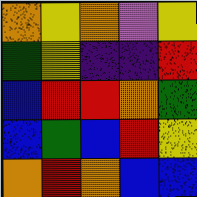[["orange", "yellow", "orange", "violet", "yellow"], ["green", "yellow", "indigo", "indigo", "red"], ["blue", "red", "red", "orange", "green"], ["blue", "green", "blue", "red", "yellow"], ["orange", "red", "orange", "blue", "blue"]]